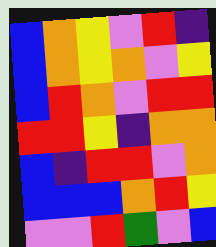[["blue", "orange", "yellow", "violet", "red", "indigo"], ["blue", "orange", "yellow", "orange", "violet", "yellow"], ["blue", "red", "orange", "violet", "red", "red"], ["red", "red", "yellow", "indigo", "orange", "orange"], ["blue", "indigo", "red", "red", "violet", "orange"], ["blue", "blue", "blue", "orange", "red", "yellow"], ["violet", "violet", "red", "green", "violet", "blue"]]